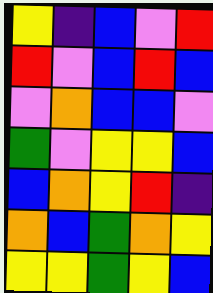[["yellow", "indigo", "blue", "violet", "red"], ["red", "violet", "blue", "red", "blue"], ["violet", "orange", "blue", "blue", "violet"], ["green", "violet", "yellow", "yellow", "blue"], ["blue", "orange", "yellow", "red", "indigo"], ["orange", "blue", "green", "orange", "yellow"], ["yellow", "yellow", "green", "yellow", "blue"]]